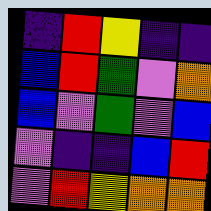[["indigo", "red", "yellow", "indigo", "indigo"], ["blue", "red", "green", "violet", "orange"], ["blue", "violet", "green", "violet", "blue"], ["violet", "indigo", "indigo", "blue", "red"], ["violet", "red", "yellow", "orange", "orange"]]